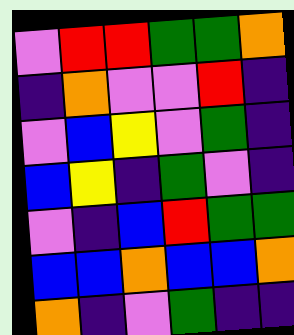[["violet", "red", "red", "green", "green", "orange"], ["indigo", "orange", "violet", "violet", "red", "indigo"], ["violet", "blue", "yellow", "violet", "green", "indigo"], ["blue", "yellow", "indigo", "green", "violet", "indigo"], ["violet", "indigo", "blue", "red", "green", "green"], ["blue", "blue", "orange", "blue", "blue", "orange"], ["orange", "indigo", "violet", "green", "indigo", "indigo"]]